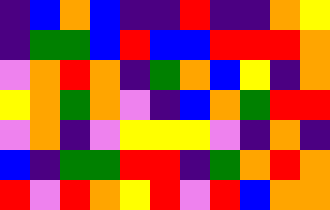[["indigo", "blue", "orange", "blue", "indigo", "indigo", "red", "indigo", "indigo", "orange", "yellow"], ["indigo", "green", "green", "blue", "red", "blue", "blue", "red", "red", "red", "orange"], ["violet", "orange", "red", "orange", "indigo", "green", "orange", "blue", "yellow", "indigo", "orange"], ["yellow", "orange", "green", "orange", "violet", "indigo", "blue", "orange", "green", "red", "red"], ["violet", "orange", "indigo", "violet", "yellow", "yellow", "yellow", "violet", "indigo", "orange", "indigo"], ["blue", "indigo", "green", "green", "red", "red", "indigo", "green", "orange", "red", "orange"], ["red", "violet", "red", "orange", "yellow", "red", "violet", "red", "blue", "orange", "orange"]]